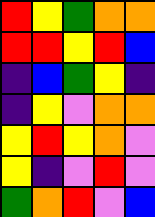[["red", "yellow", "green", "orange", "orange"], ["red", "red", "yellow", "red", "blue"], ["indigo", "blue", "green", "yellow", "indigo"], ["indigo", "yellow", "violet", "orange", "orange"], ["yellow", "red", "yellow", "orange", "violet"], ["yellow", "indigo", "violet", "red", "violet"], ["green", "orange", "red", "violet", "blue"]]